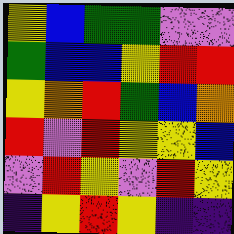[["yellow", "blue", "green", "green", "violet", "violet"], ["green", "blue", "blue", "yellow", "red", "red"], ["yellow", "orange", "red", "green", "blue", "orange"], ["red", "violet", "red", "yellow", "yellow", "blue"], ["violet", "red", "yellow", "violet", "red", "yellow"], ["indigo", "yellow", "red", "yellow", "indigo", "indigo"]]